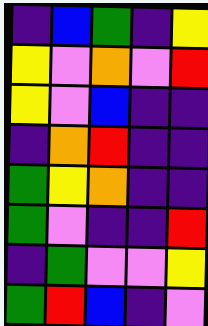[["indigo", "blue", "green", "indigo", "yellow"], ["yellow", "violet", "orange", "violet", "red"], ["yellow", "violet", "blue", "indigo", "indigo"], ["indigo", "orange", "red", "indigo", "indigo"], ["green", "yellow", "orange", "indigo", "indigo"], ["green", "violet", "indigo", "indigo", "red"], ["indigo", "green", "violet", "violet", "yellow"], ["green", "red", "blue", "indigo", "violet"]]